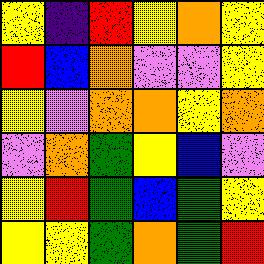[["yellow", "indigo", "red", "yellow", "orange", "yellow"], ["red", "blue", "orange", "violet", "violet", "yellow"], ["yellow", "violet", "orange", "orange", "yellow", "orange"], ["violet", "orange", "green", "yellow", "blue", "violet"], ["yellow", "red", "green", "blue", "green", "yellow"], ["yellow", "yellow", "green", "orange", "green", "red"]]